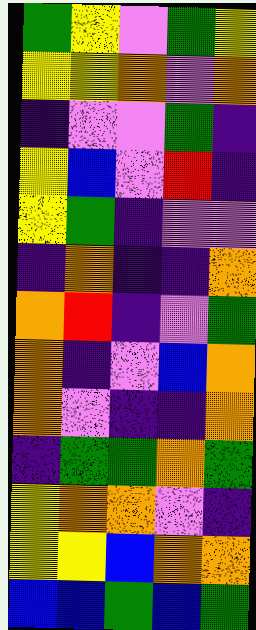[["green", "yellow", "violet", "green", "yellow"], ["yellow", "yellow", "orange", "violet", "orange"], ["indigo", "violet", "violet", "green", "indigo"], ["yellow", "blue", "violet", "red", "indigo"], ["yellow", "green", "indigo", "violet", "violet"], ["indigo", "orange", "indigo", "indigo", "orange"], ["orange", "red", "indigo", "violet", "green"], ["orange", "indigo", "violet", "blue", "orange"], ["orange", "violet", "indigo", "indigo", "orange"], ["indigo", "green", "green", "orange", "green"], ["yellow", "orange", "orange", "violet", "indigo"], ["yellow", "yellow", "blue", "orange", "orange"], ["blue", "blue", "green", "blue", "green"]]